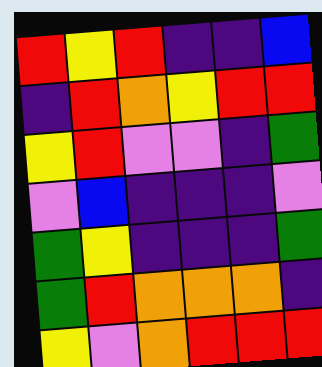[["red", "yellow", "red", "indigo", "indigo", "blue"], ["indigo", "red", "orange", "yellow", "red", "red"], ["yellow", "red", "violet", "violet", "indigo", "green"], ["violet", "blue", "indigo", "indigo", "indigo", "violet"], ["green", "yellow", "indigo", "indigo", "indigo", "green"], ["green", "red", "orange", "orange", "orange", "indigo"], ["yellow", "violet", "orange", "red", "red", "red"]]